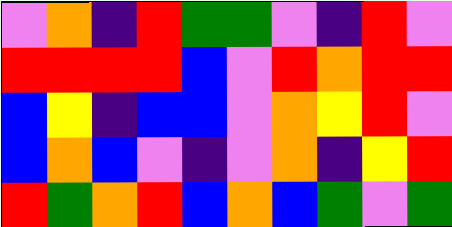[["violet", "orange", "indigo", "red", "green", "green", "violet", "indigo", "red", "violet"], ["red", "red", "red", "red", "blue", "violet", "red", "orange", "red", "red"], ["blue", "yellow", "indigo", "blue", "blue", "violet", "orange", "yellow", "red", "violet"], ["blue", "orange", "blue", "violet", "indigo", "violet", "orange", "indigo", "yellow", "red"], ["red", "green", "orange", "red", "blue", "orange", "blue", "green", "violet", "green"]]